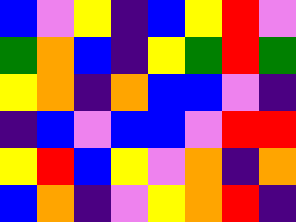[["blue", "violet", "yellow", "indigo", "blue", "yellow", "red", "violet"], ["green", "orange", "blue", "indigo", "yellow", "green", "red", "green"], ["yellow", "orange", "indigo", "orange", "blue", "blue", "violet", "indigo"], ["indigo", "blue", "violet", "blue", "blue", "violet", "red", "red"], ["yellow", "red", "blue", "yellow", "violet", "orange", "indigo", "orange"], ["blue", "orange", "indigo", "violet", "yellow", "orange", "red", "indigo"]]